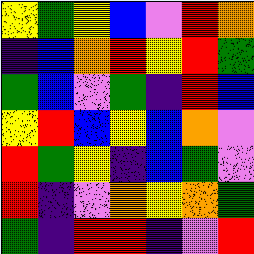[["yellow", "green", "yellow", "blue", "violet", "red", "orange"], ["indigo", "blue", "orange", "red", "yellow", "red", "green"], ["green", "blue", "violet", "green", "indigo", "red", "blue"], ["yellow", "red", "blue", "yellow", "blue", "orange", "violet"], ["red", "green", "yellow", "indigo", "blue", "green", "violet"], ["red", "indigo", "violet", "orange", "yellow", "orange", "green"], ["green", "indigo", "red", "red", "indigo", "violet", "red"]]